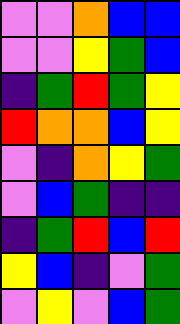[["violet", "violet", "orange", "blue", "blue"], ["violet", "violet", "yellow", "green", "blue"], ["indigo", "green", "red", "green", "yellow"], ["red", "orange", "orange", "blue", "yellow"], ["violet", "indigo", "orange", "yellow", "green"], ["violet", "blue", "green", "indigo", "indigo"], ["indigo", "green", "red", "blue", "red"], ["yellow", "blue", "indigo", "violet", "green"], ["violet", "yellow", "violet", "blue", "green"]]